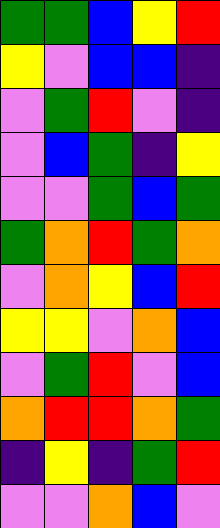[["green", "green", "blue", "yellow", "red"], ["yellow", "violet", "blue", "blue", "indigo"], ["violet", "green", "red", "violet", "indigo"], ["violet", "blue", "green", "indigo", "yellow"], ["violet", "violet", "green", "blue", "green"], ["green", "orange", "red", "green", "orange"], ["violet", "orange", "yellow", "blue", "red"], ["yellow", "yellow", "violet", "orange", "blue"], ["violet", "green", "red", "violet", "blue"], ["orange", "red", "red", "orange", "green"], ["indigo", "yellow", "indigo", "green", "red"], ["violet", "violet", "orange", "blue", "violet"]]